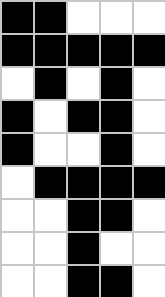[["black", "black", "white", "white", "white"], ["black", "black", "black", "black", "black"], ["white", "black", "white", "black", "white"], ["black", "white", "black", "black", "white"], ["black", "white", "white", "black", "white"], ["white", "black", "black", "black", "black"], ["white", "white", "black", "black", "white"], ["white", "white", "black", "white", "white"], ["white", "white", "black", "black", "white"]]